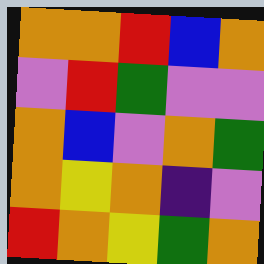[["orange", "orange", "red", "blue", "orange"], ["violet", "red", "green", "violet", "violet"], ["orange", "blue", "violet", "orange", "green"], ["orange", "yellow", "orange", "indigo", "violet"], ["red", "orange", "yellow", "green", "orange"]]